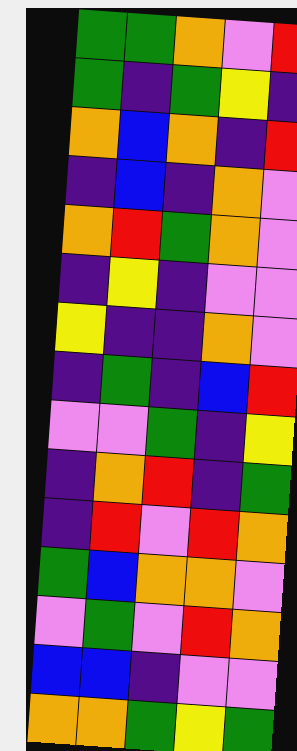[["green", "green", "orange", "violet", "red"], ["green", "indigo", "green", "yellow", "indigo"], ["orange", "blue", "orange", "indigo", "red"], ["indigo", "blue", "indigo", "orange", "violet"], ["orange", "red", "green", "orange", "violet"], ["indigo", "yellow", "indigo", "violet", "violet"], ["yellow", "indigo", "indigo", "orange", "violet"], ["indigo", "green", "indigo", "blue", "red"], ["violet", "violet", "green", "indigo", "yellow"], ["indigo", "orange", "red", "indigo", "green"], ["indigo", "red", "violet", "red", "orange"], ["green", "blue", "orange", "orange", "violet"], ["violet", "green", "violet", "red", "orange"], ["blue", "blue", "indigo", "violet", "violet"], ["orange", "orange", "green", "yellow", "green"]]